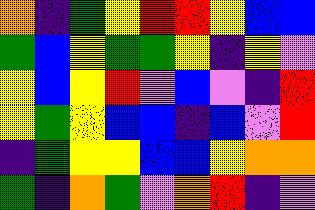[["orange", "indigo", "green", "yellow", "red", "red", "yellow", "blue", "blue"], ["green", "blue", "yellow", "green", "green", "yellow", "indigo", "yellow", "violet"], ["yellow", "blue", "yellow", "red", "violet", "blue", "violet", "indigo", "red"], ["yellow", "green", "yellow", "blue", "blue", "indigo", "blue", "violet", "red"], ["indigo", "green", "yellow", "yellow", "blue", "blue", "yellow", "orange", "orange"], ["green", "indigo", "orange", "green", "violet", "orange", "red", "indigo", "violet"]]